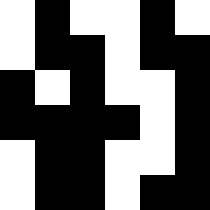[["white", "black", "white", "white", "black", "white"], ["white", "black", "black", "white", "black", "black"], ["black", "white", "black", "white", "white", "black"], ["black", "black", "black", "black", "white", "black"], ["white", "black", "black", "white", "white", "black"], ["white", "black", "black", "white", "black", "black"]]